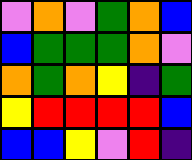[["violet", "orange", "violet", "green", "orange", "blue"], ["blue", "green", "green", "green", "orange", "violet"], ["orange", "green", "orange", "yellow", "indigo", "green"], ["yellow", "red", "red", "red", "red", "blue"], ["blue", "blue", "yellow", "violet", "red", "indigo"]]